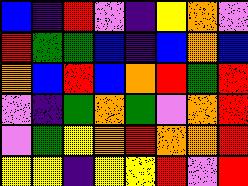[["blue", "indigo", "red", "violet", "indigo", "yellow", "orange", "violet"], ["red", "green", "green", "blue", "indigo", "blue", "orange", "blue"], ["orange", "blue", "red", "blue", "orange", "red", "green", "red"], ["violet", "indigo", "green", "orange", "green", "violet", "orange", "red"], ["violet", "green", "yellow", "orange", "red", "orange", "orange", "red"], ["yellow", "yellow", "indigo", "yellow", "yellow", "red", "violet", "red"]]